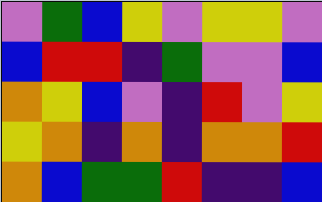[["violet", "green", "blue", "yellow", "violet", "yellow", "yellow", "violet"], ["blue", "red", "red", "indigo", "green", "violet", "violet", "blue"], ["orange", "yellow", "blue", "violet", "indigo", "red", "violet", "yellow"], ["yellow", "orange", "indigo", "orange", "indigo", "orange", "orange", "red"], ["orange", "blue", "green", "green", "red", "indigo", "indigo", "blue"]]